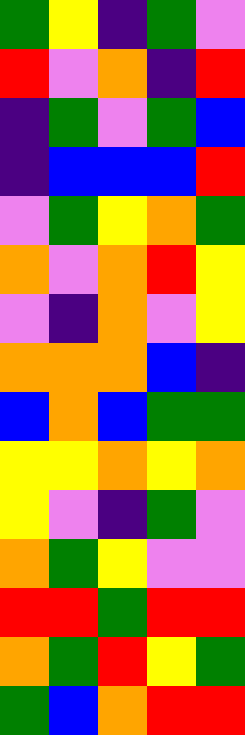[["green", "yellow", "indigo", "green", "violet"], ["red", "violet", "orange", "indigo", "red"], ["indigo", "green", "violet", "green", "blue"], ["indigo", "blue", "blue", "blue", "red"], ["violet", "green", "yellow", "orange", "green"], ["orange", "violet", "orange", "red", "yellow"], ["violet", "indigo", "orange", "violet", "yellow"], ["orange", "orange", "orange", "blue", "indigo"], ["blue", "orange", "blue", "green", "green"], ["yellow", "yellow", "orange", "yellow", "orange"], ["yellow", "violet", "indigo", "green", "violet"], ["orange", "green", "yellow", "violet", "violet"], ["red", "red", "green", "red", "red"], ["orange", "green", "red", "yellow", "green"], ["green", "blue", "orange", "red", "red"]]